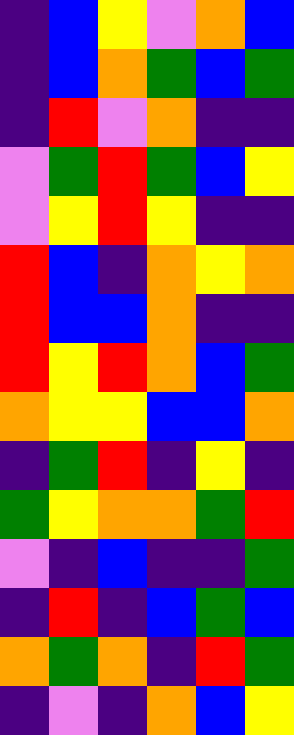[["indigo", "blue", "yellow", "violet", "orange", "blue"], ["indigo", "blue", "orange", "green", "blue", "green"], ["indigo", "red", "violet", "orange", "indigo", "indigo"], ["violet", "green", "red", "green", "blue", "yellow"], ["violet", "yellow", "red", "yellow", "indigo", "indigo"], ["red", "blue", "indigo", "orange", "yellow", "orange"], ["red", "blue", "blue", "orange", "indigo", "indigo"], ["red", "yellow", "red", "orange", "blue", "green"], ["orange", "yellow", "yellow", "blue", "blue", "orange"], ["indigo", "green", "red", "indigo", "yellow", "indigo"], ["green", "yellow", "orange", "orange", "green", "red"], ["violet", "indigo", "blue", "indigo", "indigo", "green"], ["indigo", "red", "indigo", "blue", "green", "blue"], ["orange", "green", "orange", "indigo", "red", "green"], ["indigo", "violet", "indigo", "orange", "blue", "yellow"]]